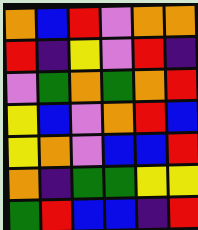[["orange", "blue", "red", "violet", "orange", "orange"], ["red", "indigo", "yellow", "violet", "red", "indigo"], ["violet", "green", "orange", "green", "orange", "red"], ["yellow", "blue", "violet", "orange", "red", "blue"], ["yellow", "orange", "violet", "blue", "blue", "red"], ["orange", "indigo", "green", "green", "yellow", "yellow"], ["green", "red", "blue", "blue", "indigo", "red"]]